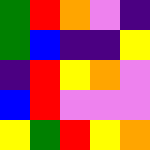[["green", "red", "orange", "violet", "indigo"], ["green", "blue", "indigo", "indigo", "yellow"], ["indigo", "red", "yellow", "orange", "violet"], ["blue", "red", "violet", "violet", "violet"], ["yellow", "green", "red", "yellow", "orange"]]